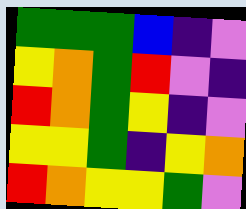[["green", "green", "green", "blue", "indigo", "violet"], ["yellow", "orange", "green", "red", "violet", "indigo"], ["red", "orange", "green", "yellow", "indigo", "violet"], ["yellow", "yellow", "green", "indigo", "yellow", "orange"], ["red", "orange", "yellow", "yellow", "green", "violet"]]